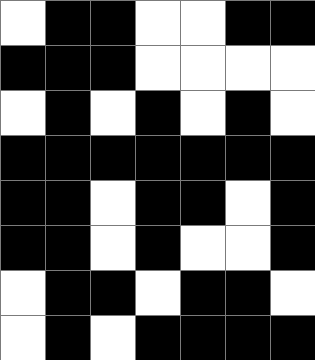[["white", "black", "black", "white", "white", "black", "black"], ["black", "black", "black", "white", "white", "white", "white"], ["white", "black", "white", "black", "white", "black", "white"], ["black", "black", "black", "black", "black", "black", "black"], ["black", "black", "white", "black", "black", "white", "black"], ["black", "black", "white", "black", "white", "white", "black"], ["white", "black", "black", "white", "black", "black", "white"], ["white", "black", "white", "black", "black", "black", "black"]]